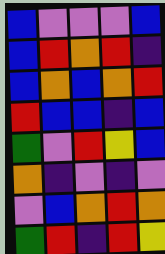[["blue", "violet", "violet", "violet", "blue"], ["blue", "red", "orange", "red", "indigo"], ["blue", "orange", "blue", "orange", "red"], ["red", "blue", "blue", "indigo", "blue"], ["green", "violet", "red", "yellow", "blue"], ["orange", "indigo", "violet", "indigo", "violet"], ["violet", "blue", "orange", "red", "orange"], ["green", "red", "indigo", "red", "yellow"]]